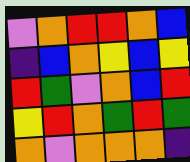[["violet", "orange", "red", "red", "orange", "blue"], ["indigo", "blue", "orange", "yellow", "blue", "yellow"], ["red", "green", "violet", "orange", "blue", "red"], ["yellow", "red", "orange", "green", "red", "green"], ["orange", "violet", "orange", "orange", "orange", "indigo"]]